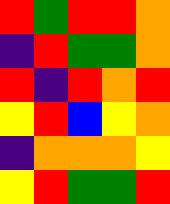[["red", "green", "red", "red", "orange"], ["indigo", "red", "green", "green", "orange"], ["red", "indigo", "red", "orange", "red"], ["yellow", "red", "blue", "yellow", "orange"], ["indigo", "orange", "orange", "orange", "yellow"], ["yellow", "red", "green", "green", "red"]]